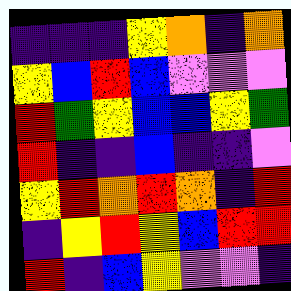[["indigo", "indigo", "indigo", "yellow", "orange", "indigo", "orange"], ["yellow", "blue", "red", "blue", "violet", "violet", "violet"], ["red", "green", "yellow", "blue", "blue", "yellow", "green"], ["red", "indigo", "indigo", "blue", "indigo", "indigo", "violet"], ["yellow", "red", "orange", "red", "orange", "indigo", "red"], ["indigo", "yellow", "red", "yellow", "blue", "red", "red"], ["red", "indigo", "blue", "yellow", "violet", "violet", "indigo"]]